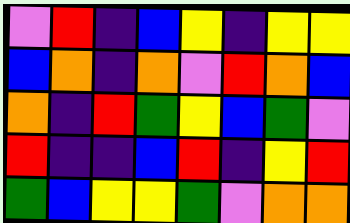[["violet", "red", "indigo", "blue", "yellow", "indigo", "yellow", "yellow"], ["blue", "orange", "indigo", "orange", "violet", "red", "orange", "blue"], ["orange", "indigo", "red", "green", "yellow", "blue", "green", "violet"], ["red", "indigo", "indigo", "blue", "red", "indigo", "yellow", "red"], ["green", "blue", "yellow", "yellow", "green", "violet", "orange", "orange"]]